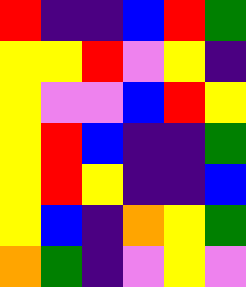[["red", "indigo", "indigo", "blue", "red", "green"], ["yellow", "yellow", "red", "violet", "yellow", "indigo"], ["yellow", "violet", "violet", "blue", "red", "yellow"], ["yellow", "red", "blue", "indigo", "indigo", "green"], ["yellow", "red", "yellow", "indigo", "indigo", "blue"], ["yellow", "blue", "indigo", "orange", "yellow", "green"], ["orange", "green", "indigo", "violet", "yellow", "violet"]]